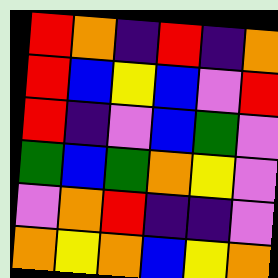[["red", "orange", "indigo", "red", "indigo", "orange"], ["red", "blue", "yellow", "blue", "violet", "red"], ["red", "indigo", "violet", "blue", "green", "violet"], ["green", "blue", "green", "orange", "yellow", "violet"], ["violet", "orange", "red", "indigo", "indigo", "violet"], ["orange", "yellow", "orange", "blue", "yellow", "orange"]]